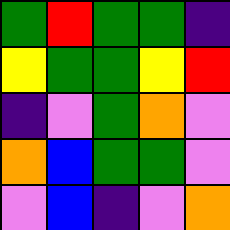[["green", "red", "green", "green", "indigo"], ["yellow", "green", "green", "yellow", "red"], ["indigo", "violet", "green", "orange", "violet"], ["orange", "blue", "green", "green", "violet"], ["violet", "blue", "indigo", "violet", "orange"]]